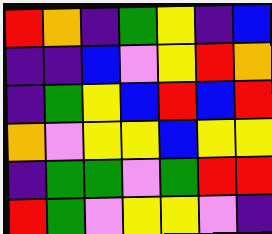[["red", "orange", "indigo", "green", "yellow", "indigo", "blue"], ["indigo", "indigo", "blue", "violet", "yellow", "red", "orange"], ["indigo", "green", "yellow", "blue", "red", "blue", "red"], ["orange", "violet", "yellow", "yellow", "blue", "yellow", "yellow"], ["indigo", "green", "green", "violet", "green", "red", "red"], ["red", "green", "violet", "yellow", "yellow", "violet", "indigo"]]